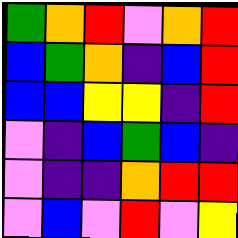[["green", "orange", "red", "violet", "orange", "red"], ["blue", "green", "orange", "indigo", "blue", "red"], ["blue", "blue", "yellow", "yellow", "indigo", "red"], ["violet", "indigo", "blue", "green", "blue", "indigo"], ["violet", "indigo", "indigo", "orange", "red", "red"], ["violet", "blue", "violet", "red", "violet", "yellow"]]